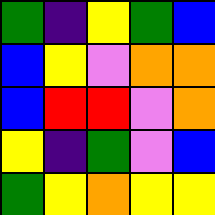[["green", "indigo", "yellow", "green", "blue"], ["blue", "yellow", "violet", "orange", "orange"], ["blue", "red", "red", "violet", "orange"], ["yellow", "indigo", "green", "violet", "blue"], ["green", "yellow", "orange", "yellow", "yellow"]]